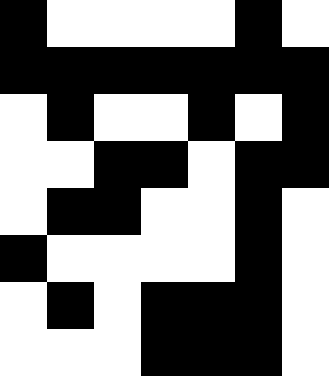[["black", "white", "white", "white", "white", "black", "white"], ["black", "black", "black", "black", "black", "black", "black"], ["white", "black", "white", "white", "black", "white", "black"], ["white", "white", "black", "black", "white", "black", "black"], ["white", "black", "black", "white", "white", "black", "white"], ["black", "white", "white", "white", "white", "black", "white"], ["white", "black", "white", "black", "black", "black", "white"], ["white", "white", "white", "black", "black", "black", "white"]]